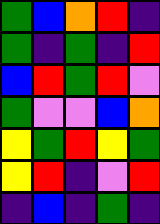[["green", "blue", "orange", "red", "indigo"], ["green", "indigo", "green", "indigo", "red"], ["blue", "red", "green", "red", "violet"], ["green", "violet", "violet", "blue", "orange"], ["yellow", "green", "red", "yellow", "green"], ["yellow", "red", "indigo", "violet", "red"], ["indigo", "blue", "indigo", "green", "indigo"]]